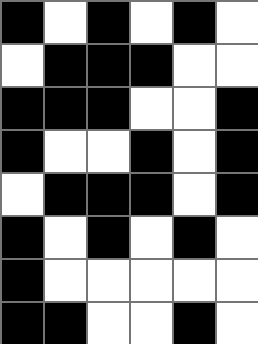[["black", "white", "black", "white", "black", "white"], ["white", "black", "black", "black", "white", "white"], ["black", "black", "black", "white", "white", "black"], ["black", "white", "white", "black", "white", "black"], ["white", "black", "black", "black", "white", "black"], ["black", "white", "black", "white", "black", "white"], ["black", "white", "white", "white", "white", "white"], ["black", "black", "white", "white", "black", "white"]]